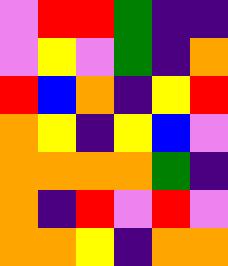[["violet", "red", "red", "green", "indigo", "indigo"], ["violet", "yellow", "violet", "green", "indigo", "orange"], ["red", "blue", "orange", "indigo", "yellow", "red"], ["orange", "yellow", "indigo", "yellow", "blue", "violet"], ["orange", "orange", "orange", "orange", "green", "indigo"], ["orange", "indigo", "red", "violet", "red", "violet"], ["orange", "orange", "yellow", "indigo", "orange", "orange"]]